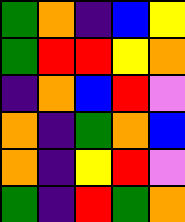[["green", "orange", "indigo", "blue", "yellow"], ["green", "red", "red", "yellow", "orange"], ["indigo", "orange", "blue", "red", "violet"], ["orange", "indigo", "green", "orange", "blue"], ["orange", "indigo", "yellow", "red", "violet"], ["green", "indigo", "red", "green", "orange"]]